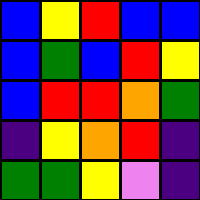[["blue", "yellow", "red", "blue", "blue"], ["blue", "green", "blue", "red", "yellow"], ["blue", "red", "red", "orange", "green"], ["indigo", "yellow", "orange", "red", "indigo"], ["green", "green", "yellow", "violet", "indigo"]]